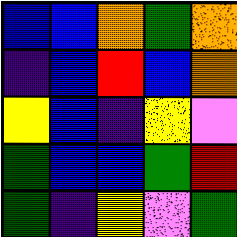[["blue", "blue", "orange", "green", "orange"], ["indigo", "blue", "red", "blue", "orange"], ["yellow", "blue", "indigo", "yellow", "violet"], ["green", "blue", "blue", "green", "red"], ["green", "indigo", "yellow", "violet", "green"]]